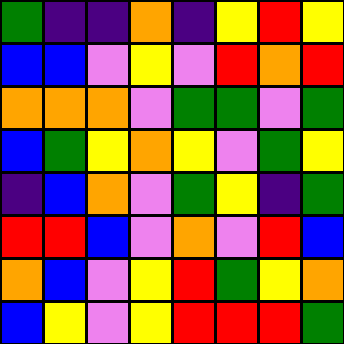[["green", "indigo", "indigo", "orange", "indigo", "yellow", "red", "yellow"], ["blue", "blue", "violet", "yellow", "violet", "red", "orange", "red"], ["orange", "orange", "orange", "violet", "green", "green", "violet", "green"], ["blue", "green", "yellow", "orange", "yellow", "violet", "green", "yellow"], ["indigo", "blue", "orange", "violet", "green", "yellow", "indigo", "green"], ["red", "red", "blue", "violet", "orange", "violet", "red", "blue"], ["orange", "blue", "violet", "yellow", "red", "green", "yellow", "orange"], ["blue", "yellow", "violet", "yellow", "red", "red", "red", "green"]]